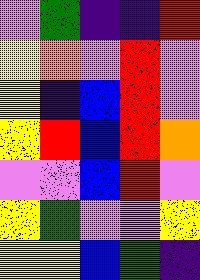[["violet", "green", "indigo", "indigo", "red"], ["yellow", "orange", "violet", "red", "violet"], ["yellow", "indigo", "blue", "red", "violet"], ["yellow", "red", "blue", "red", "orange"], ["violet", "violet", "blue", "red", "violet"], ["yellow", "green", "violet", "violet", "yellow"], ["yellow", "yellow", "blue", "green", "indigo"]]